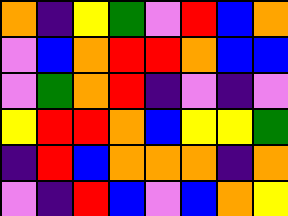[["orange", "indigo", "yellow", "green", "violet", "red", "blue", "orange"], ["violet", "blue", "orange", "red", "red", "orange", "blue", "blue"], ["violet", "green", "orange", "red", "indigo", "violet", "indigo", "violet"], ["yellow", "red", "red", "orange", "blue", "yellow", "yellow", "green"], ["indigo", "red", "blue", "orange", "orange", "orange", "indigo", "orange"], ["violet", "indigo", "red", "blue", "violet", "blue", "orange", "yellow"]]